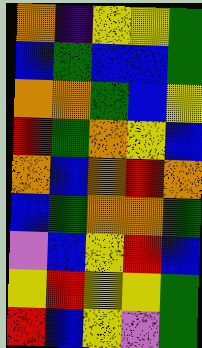[["orange", "indigo", "yellow", "yellow", "green"], ["blue", "green", "blue", "blue", "green"], ["orange", "orange", "green", "blue", "yellow"], ["red", "green", "orange", "yellow", "blue"], ["orange", "blue", "orange", "red", "orange"], ["blue", "green", "orange", "orange", "green"], ["violet", "blue", "yellow", "red", "blue"], ["yellow", "red", "yellow", "yellow", "green"], ["red", "blue", "yellow", "violet", "green"]]